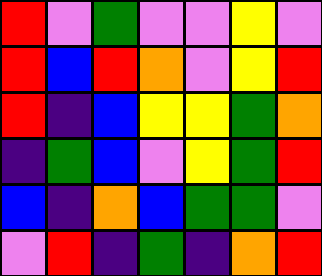[["red", "violet", "green", "violet", "violet", "yellow", "violet"], ["red", "blue", "red", "orange", "violet", "yellow", "red"], ["red", "indigo", "blue", "yellow", "yellow", "green", "orange"], ["indigo", "green", "blue", "violet", "yellow", "green", "red"], ["blue", "indigo", "orange", "blue", "green", "green", "violet"], ["violet", "red", "indigo", "green", "indigo", "orange", "red"]]